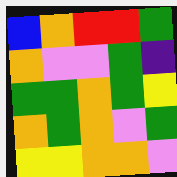[["blue", "orange", "red", "red", "green"], ["orange", "violet", "violet", "green", "indigo"], ["green", "green", "orange", "green", "yellow"], ["orange", "green", "orange", "violet", "green"], ["yellow", "yellow", "orange", "orange", "violet"]]